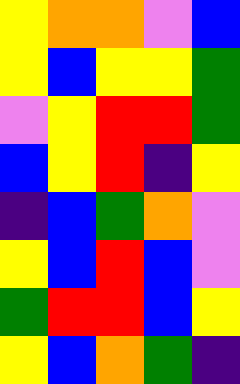[["yellow", "orange", "orange", "violet", "blue"], ["yellow", "blue", "yellow", "yellow", "green"], ["violet", "yellow", "red", "red", "green"], ["blue", "yellow", "red", "indigo", "yellow"], ["indigo", "blue", "green", "orange", "violet"], ["yellow", "blue", "red", "blue", "violet"], ["green", "red", "red", "blue", "yellow"], ["yellow", "blue", "orange", "green", "indigo"]]